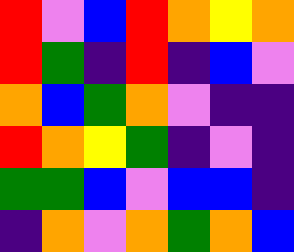[["red", "violet", "blue", "red", "orange", "yellow", "orange"], ["red", "green", "indigo", "red", "indigo", "blue", "violet"], ["orange", "blue", "green", "orange", "violet", "indigo", "indigo"], ["red", "orange", "yellow", "green", "indigo", "violet", "indigo"], ["green", "green", "blue", "violet", "blue", "blue", "indigo"], ["indigo", "orange", "violet", "orange", "green", "orange", "blue"]]